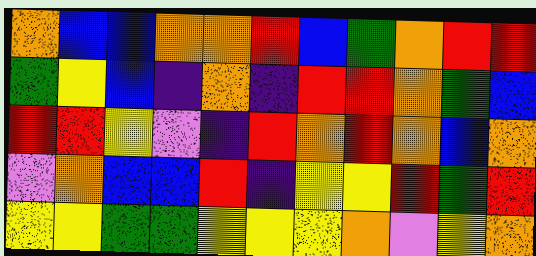[["orange", "blue", "blue", "orange", "orange", "red", "blue", "green", "orange", "red", "red"], ["green", "yellow", "blue", "indigo", "orange", "indigo", "red", "red", "orange", "green", "blue"], ["red", "red", "yellow", "violet", "indigo", "red", "orange", "red", "orange", "blue", "orange"], ["violet", "orange", "blue", "blue", "red", "indigo", "yellow", "yellow", "red", "green", "red"], ["yellow", "yellow", "green", "green", "yellow", "yellow", "yellow", "orange", "violet", "yellow", "orange"]]